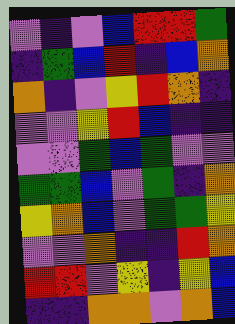[["violet", "indigo", "violet", "blue", "red", "red", "green"], ["indigo", "green", "blue", "red", "indigo", "blue", "orange"], ["orange", "indigo", "violet", "yellow", "red", "orange", "indigo"], ["violet", "violet", "yellow", "red", "blue", "indigo", "indigo"], ["violet", "violet", "green", "blue", "green", "violet", "violet"], ["green", "green", "blue", "violet", "green", "indigo", "orange"], ["yellow", "orange", "blue", "violet", "green", "green", "yellow"], ["violet", "violet", "orange", "indigo", "indigo", "red", "orange"], ["red", "red", "violet", "yellow", "indigo", "yellow", "blue"], ["indigo", "indigo", "orange", "orange", "violet", "orange", "blue"]]